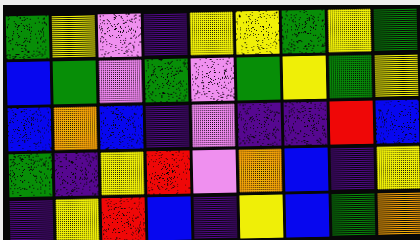[["green", "yellow", "violet", "indigo", "yellow", "yellow", "green", "yellow", "green"], ["blue", "green", "violet", "green", "violet", "green", "yellow", "green", "yellow"], ["blue", "orange", "blue", "indigo", "violet", "indigo", "indigo", "red", "blue"], ["green", "indigo", "yellow", "red", "violet", "orange", "blue", "indigo", "yellow"], ["indigo", "yellow", "red", "blue", "indigo", "yellow", "blue", "green", "orange"]]